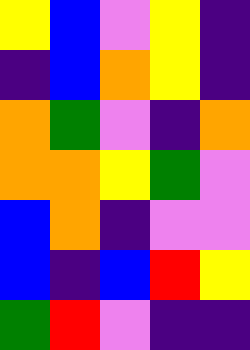[["yellow", "blue", "violet", "yellow", "indigo"], ["indigo", "blue", "orange", "yellow", "indigo"], ["orange", "green", "violet", "indigo", "orange"], ["orange", "orange", "yellow", "green", "violet"], ["blue", "orange", "indigo", "violet", "violet"], ["blue", "indigo", "blue", "red", "yellow"], ["green", "red", "violet", "indigo", "indigo"]]